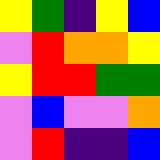[["yellow", "green", "indigo", "yellow", "blue"], ["violet", "red", "orange", "orange", "yellow"], ["yellow", "red", "red", "green", "green"], ["violet", "blue", "violet", "violet", "orange"], ["violet", "red", "indigo", "indigo", "blue"]]